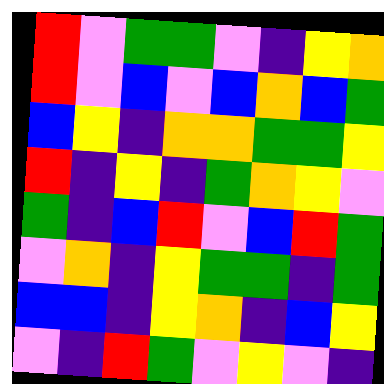[["red", "violet", "green", "green", "violet", "indigo", "yellow", "orange"], ["red", "violet", "blue", "violet", "blue", "orange", "blue", "green"], ["blue", "yellow", "indigo", "orange", "orange", "green", "green", "yellow"], ["red", "indigo", "yellow", "indigo", "green", "orange", "yellow", "violet"], ["green", "indigo", "blue", "red", "violet", "blue", "red", "green"], ["violet", "orange", "indigo", "yellow", "green", "green", "indigo", "green"], ["blue", "blue", "indigo", "yellow", "orange", "indigo", "blue", "yellow"], ["violet", "indigo", "red", "green", "violet", "yellow", "violet", "indigo"]]